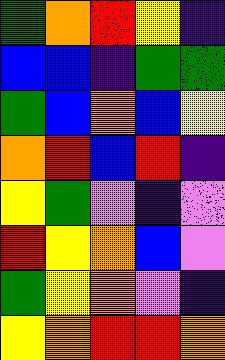[["green", "orange", "red", "yellow", "indigo"], ["blue", "blue", "indigo", "green", "green"], ["green", "blue", "orange", "blue", "yellow"], ["orange", "red", "blue", "red", "indigo"], ["yellow", "green", "violet", "indigo", "violet"], ["red", "yellow", "orange", "blue", "violet"], ["green", "yellow", "orange", "violet", "indigo"], ["yellow", "orange", "red", "red", "orange"]]